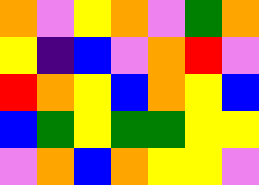[["orange", "violet", "yellow", "orange", "violet", "green", "orange"], ["yellow", "indigo", "blue", "violet", "orange", "red", "violet"], ["red", "orange", "yellow", "blue", "orange", "yellow", "blue"], ["blue", "green", "yellow", "green", "green", "yellow", "yellow"], ["violet", "orange", "blue", "orange", "yellow", "yellow", "violet"]]